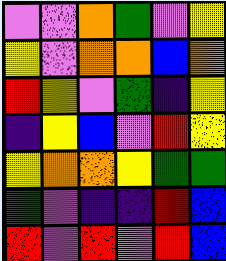[["violet", "violet", "orange", "green", "violet", "yellow"], ["yellow", "violet", "orange", "orange", "blue", "orange"], ["red", "yellow", "violet", "green", "indigo", "yellow"], ["indigo", "yellow", "blue", "violet", "red", "yellow"], ["yellow", "orange", "orange", "yellow", "green", "green"], ["green", "violet", "indigo", "indigo", "red", "blue"], ["red", "violet", "red", "violet", "red", "blue"]]